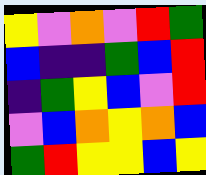[["yellow", "violet", "orange", "violet", "red", "green"], ["blue", "indigo", "indigo", "green", "blue", "red"], ["indigo", "green", "yellow", "blue", "violet", "red"], ["violet", "blue", "orange", "yellow", "orange", "blue"], ["green", "red", "yellow", "yellow", "blue", "yellow"]]